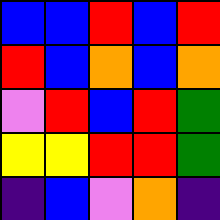[["blue", "blue", "red", "blue", "red"], ["red", "blue", "orange", "blue", "orange"], ["violet", "red", "blue", "red", "green"], ["yellow", "yellow", "red", "red", "green"], ["indigo", "blue", "violet", "orange", "indigo"]]